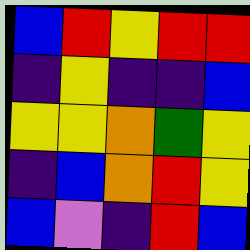[["blue", "red", "yellow", "red", "red"], ["indigo", "yellow", "indigo", "indigo", "blue"], ["yellow", "yellow", "orange", "green", "yellow"], ["indigo", "blue", "orange", "red", "yellow"], ["blue", "violet", "indigo", "red", "blue"]]